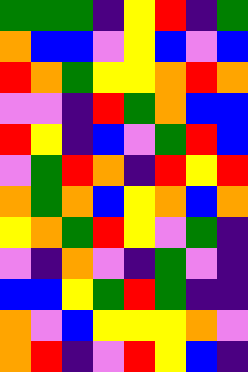[["green", "green", "green", "indigo", "yellow", "red", "indigo", "green"], ["orange", "blue", "blue", "violet", "yellow", "blue", "violet", "blue"], ["red", "orange", "green", "yellow", "yellow", "orange", "red", "orange"], ["violet", "violet", "indigo", "red", "green", "orange", "blue", "blue"], ["red", "yellow", "indigo", "blue", "violet", "green", "red", "blue"], ["violet", "green", "red", "orange", "indigo", "red", "yellow", "red"], ["orange", "green", "orange", "blue", "yellow", "orange", "blue", "orange"], ["yellow", "orange", "green", "red", "yellow", "violet", "green", "indigo"], ["violet", "indigo", "orange", "violet", "indigo", "green", "violet", "indigo"], ["blue", "blue", "yellow", "green", "red", "green", "indigo", "indigo"], ["orange", "violet", "blue", "yellow", "yellow", "yellow", "orange", "violet"], ["orange", "red", "indigo", "violet", "red", "yellow", "blue", "indigo"]]